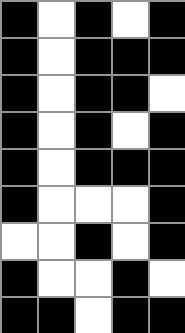[["black", "white", "black", "white", "black"], ["black", "white", "black", "black", "black"], ["black", "white", "black", "black", "white"], ["black", "white", "black", "white", "black"], ["black", "white", "black", "black", "black"], ["black", "white", "white", "white", "black"], ["white", "white", "black", "white", "black"], ["black", "white", "white", "black", "white"], ["black", "black", "white", "black", "black"]]